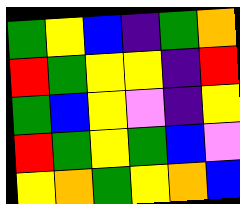[["green", "yellow", "blue", "indigo", "green", "orange"], ["red", "green", "yellow", "yellow", "indigo", "red"], ["green", "blue", "yellow", "violet", "indigo", "yellow"], ["red", "green", "yellow", "green", "blue", "violet"], ["yellow", "orange", "green", "yellow", "orange", "blue"]]